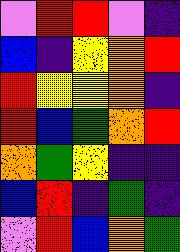[["violet", "red", "red", "violet", "indigo"], ["blue", "indigo", "yellow", "orange", "red"], ["red", "yellow", "yellow", "orange", "indigo"], ["red", "blue", "green", "orange", "red"], ["orange", "green", "yellow", "indigo", "indigo"], ["blue", "red", "indigo", "green", "indigo"], ["violet", "red", "blue", "orange", "green"]]